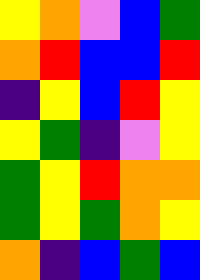[["yellow", "orange", "violet", "blue", "green"], ["orange", "red", "blue", "blue", "red"], ["indigo", "yellow", "blue", "red", "yellow"], ["yellow", "green", "indigo", "violet", "yellow"], ["green", "yellow", "red", "orange", "orange"], ["green", "yellow", "green", "orange", "yellow"], ["orange", "indigo", "blue", "green", "blue"]]